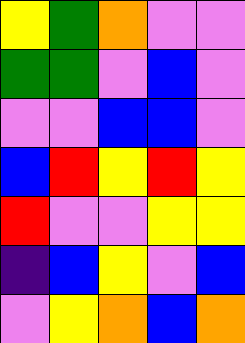[["yellow", "green", "orange", "violet", "violet"], ["green", "green", "violet", "blue", "violet"], ["violet", "violet", "blue", "blue", "violet"], ["blue", "red", "yellow", "red", "yellow"], ["red", "violet", "violet", "yellow", "yellow"], ["indigo", "blue", "yellow", "violet", "blue"], ["violet", "yellow", "orange", "blue", "orange"]]